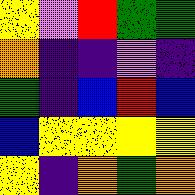[["yellow", "violet", "red", "green", "green"], ["orange", "indigo", "indigo", "violet", "indigo"], ["green", "indigo", "blue", "red", "blue"], ["blue", "yellow", "yellow", "yellow", "yellow"], ["yellow", "indigo", "orange", "green", "orange"]]